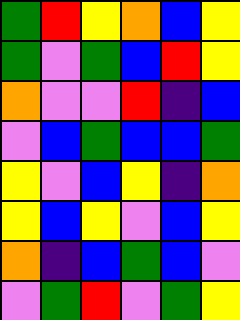[["green", "red", "yellow", "orange", "blue", "yellow"], ["green", "violet", "green", "blue", "red", "yellow"], ["orange", "violet", "violet", "red", "indigo", "blue"], ["violet", "blue", "green", "blue", "blue", "green"], ["yellow", "violet", "blue", "yellow", "indigo", "orange"], ["yellow", "blue", "yellow", "violet", "blue", "yellow"], ["orange", "indigo", "blue", "green", "blue", "violet"], ["violet", "green", "red", "violet", "green", "yellow"]]